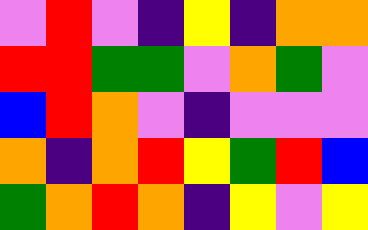[["violet", "red", "violet", "indigo", "yellow", "indigo", "orange", "orange"], ["red", "red", "green", "green", "violet", "orange", "green", "violet"], ["blue", "red", "orange", "violet", "indigo", "violet", "violet", "violet"], ["orange", "indigo", "orange", "red", "yellow", "green", "red", "blue"], ["green", "orange", "red", "orange", "indigo", "yellow", "violet", "yellow"]]